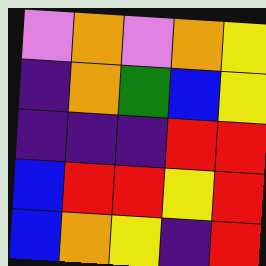[["violet", "orange", "violet", "orange", "yellow"], ["indigo", "orange", "green", "blue", "yellow"], ["indigo", "indigo", "indigo", "red", "red"], ["blue", "red", "red", "yellow", "red"], ["blue", "orange", "yellow", "indigo", "red"]]